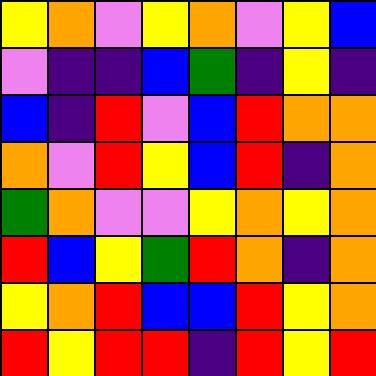[["yellow", "orange", "violet", "yellow", "orange", "violet", "yellow", "blue"], ["violet", "indigo", "indigo", "blue", "green", "indigo", "yellow", "indigo"], ["blue", "indigo", "red", "violet", "blue", "red", "orange", "orange"], ["orange", "violet", "red", "yellow", "blue", "red", "indigo", "orange"], ["green", "orange", "violet", "violet", "yellow", "orange", "yellow", "orange"], ["red", "blue", "yellow", "green", "red", "orange", "indigo", "orange"], ["yellow", "orange", "red", "blue", "blue", "red", "yellow", "orange"], ["red", "yellow", "red", "red", "indigo", "red", "yellow", "red"]]